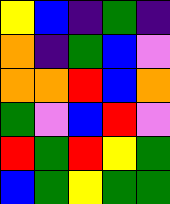[["yellow", "blue", "indigo", "green", "indigo"], ["orange", "indigo", "green", "blue", "violet"], ["orange", "orange", "red", "blue", "orange"], ["green", "violet", "blue", "red", "violet"], ["red", "green", "red", "yellow", "green"], ["blue", "green", "yellow", "green", "green"]]